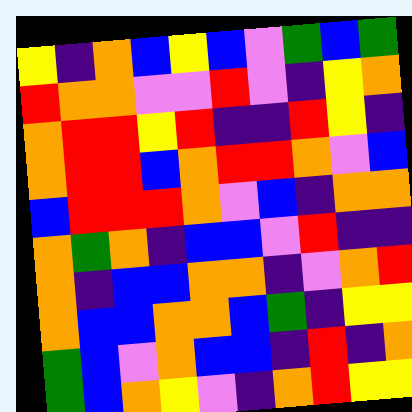[["yellow", "indigo", "orange", "blue", "yellow", "blue", "violet", "green", "blue", "green"], ["red", "orange", "orange", "violet", "violet", "red", "violet", "indigo", "yellow", "orange"], ["orange", "red", "red", "yellow", "red", "indigo", "indigo", "red", "yellow", "indigo"], ["orange", "red", "red", "blue", "orange", "red", "red", "orange", "violet", "blue"], ["blue", "red", "red", "red", "orange", "violet", "blue", "indigo", "orange", "orange"], ["orange", "green", "orange", "indigo", "blue", "blue", "violet", "red", "indigo", "indigo"], ["orange", "indigo", "blue", "blue", "orange", "orange", "indigo", "violet", "orange", "red"], ["orange", "blue", "blue", "orange", "orange", "blue", "green", "indigo", "yellow", "yellow"], ["green", "blue", "violet", "orange", "blue", "blue", "indigo", "red", "indigo", "orange"], ["green", "blue", "orange", "yellow", "violet", "indigo", "orange", "red", "yellow", "yellow"]]